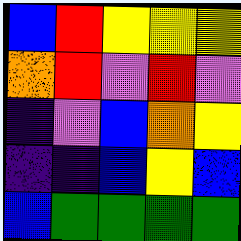[["blue", "red", "yellow", "yellow", "yellow"], ["orange", "red", "violet", "red", "violet"], ["indigo", "violet", "blue", "orange", "yellow"], ["indigo", "indigo", "blue", "yellow", "blue"], ["blue", "green", "green", "green", "green"]]